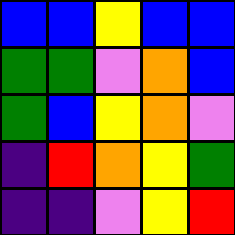[["blue", "blue", "yellow", "blue", "blue"], ["green", "green", "violet", "orange", "blue"], ["green", "blue", "yellow", "orange", "violet"], ["indigo", "red", "orange", "yellow", "green"], ["indigo", "indigo", "violet", "yellow", "red"]]